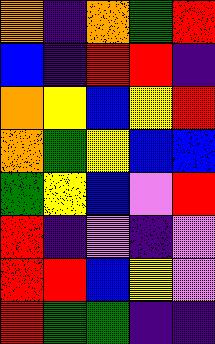[["orange", "indigo", "orange", "green", "red"], ["blue", "indigo", "red", "red", "indigo"], ["orange", "yellow", "blue", "yellow", "red"], ["orange", "green", "yellow", "blue", "blue"], ["green", "yellow", "blue", "violet", "red"], ["red", "indigo", "violet", "indigo", "violet"], ["red", "red", "blue", "yellow", "violet"], ["red", "green", "green", "indigo", "indigo"]]